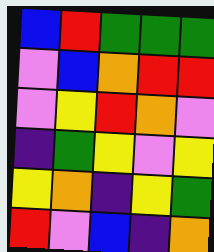[["blue", "red", "green", "green", "green"], ["violet", "blue", "orange", "red", "red"], ["violet", "yellow", "red", "orange", "violet"], ["indigo", "green", "yellow", "violet", "yellow"], ["yellow", "orange", "indigo", "yellow", "green"], ["red", "violet", "blue", "indigo", "orange"]]